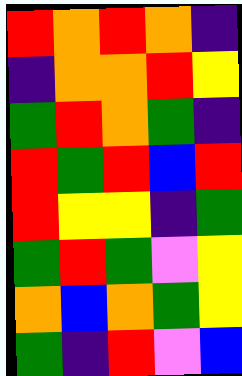[["red", "orange", "red", "orange", "indigo"], ["indigo", "orange", "orange", "red", "yellow"], ["green", "red", "orange", "green", "indigo"], ["red", "green", "red", "blue", "red"], ["red", "yellow", "yellow", "indigo", "green"], ["green", "red", "green", "violet", "yellow"], ["orange", "blue", "orange", "green", "yellow"], ["green", "indigo", "red", "violet", "blue"]]